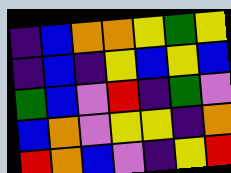[["indigo", "blue", "orange", "orange", "yellow", "green", "yellow"], ["indigo", "blue", "indigo", "yellow", "blue", "yellow", "blue"], ["green", "blue", "violet", "red", "indigo", "green", "violet"], ["blue", "orange", "violet", "yellow", "yellow", "indigo", "orange"], ["red", "orange", "blue", "violet", "indigo", "yellow", "red"]]